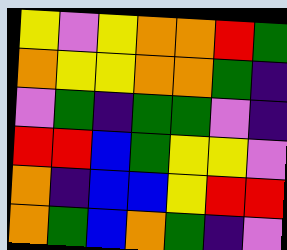[["yellow", "violet", "yellow", "orange", "orange", "red", "green"], ["orange", "yellow", "yellow", "orange", "orange", "green", "indigo"], ["violet", "green", "indigo", "green", "green", "violet", "indigo"], ["red", "red", "blue", "green", "yellow", "yellow", "violet"], ["orange", "indigo", "blue", "blue", "yellow", "red", "red"], ["orange", "green", "blue", "orange", "green", "indigo", "violet"]]